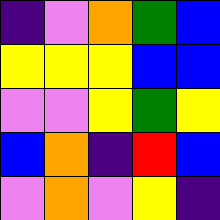[["indigo", "violet", "orange", "green", "blue"], ["yellow", "yellow", "yellow", "blue", "blue"], ["violet", "violet", "yellow", "green", "yellow"], ["blue", "orange", "indigo", "red", "blue"], ["violet", "orange", "violet", "yellow", "indigo"]]